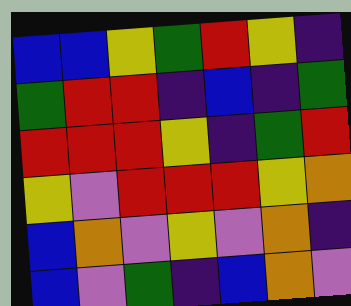[["blue", "blue", "yellow", "green", "red", "yellow", "indigo"], ["green", "red", "red", "indigo", "blue", "indigo", "green"], ["red", "red", "red", "yellow", "indigo", "green", "red"], ["yellow", "violet", "red", "red", "red", "yellow", "orange"], ["blue", "orange", "violet", "yellow", "violet", "orange", "indigo"], ["blue", "violet", "green", "indigo", "blue", "orange", "violet"]]